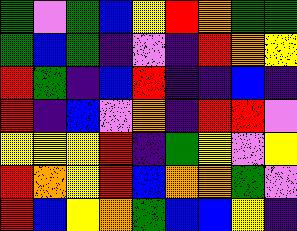[["green", "violet", "green", "blue", "yellow", "red", "orange", "green", "green"], ["green", "blue", "green", "indigo", "violet", "indigo", "red", "orange", "yellow"], ["red", "green", "indigo", "blue", "red", "indigo", "indigo", "blue", "indigo"], ["red", "indigo", "blue", "violet", "orange", "indigo", "red", "red", "violet"], ["yellow", "yellow", "yellow", "red", "indigo", "green", "yellow", "violet", "yellow"], ["red", "orange", "yellow", "red", "blue", "orange", "orange", "green", "violet"], ["red", "blue", "yellow", "orange", "green", "blue", "blue", "yellow", "indigo"]]